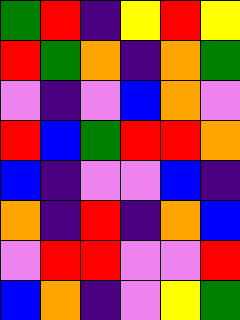[["green", "red", "indigo", "yellow", "red", "yellow"], ["red", "green", "orange", "indigo", "orange", "green"], ["violet", "indigo", "violet", "blue", "orange", "violet"], ["red", "blue", "green", "red", "red", "orange"], ["blue", "indigo", "violet", "violet", "blue", "indigo"], ["orange", "indigo", "red", "indigo", "orange", "blue"], ["violet", "red", "red", "violet", "violet", "red"], ["blue", "orange", "indigo", "violet", "yellow", "green"]]